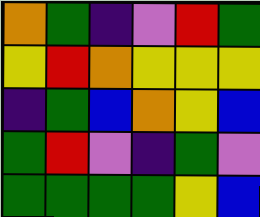[["orange", "green", "indigo", "violet", "red", "green"], ["yellow", "red", "orange", "yellow", "yellow", "yellow"], ["indigo", "green", "blue", "orange", "yellow", "blue"], ["green", "red", "violet", "indigo", "green", "violet"], ["green", "green", "green", "green", "yellow", "blue"]]